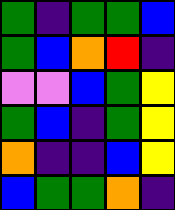[["green", "indigo", "green", "green", "blue"], ["green", "blue", "orange", "red", "indigo"], ["violet", "violet", "blue", "green", "yellow"], ["green", "blue", "indigo", "green", "yellow"], ["orange", "indigo", "indigo", "blue", "yellow"], ["blue", "green", "green", "orange", "indigo"]]